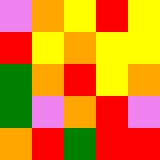[["violet", "orange", "yellow", "red", "yellow"], ["red", "yellow", "orange", "yellow", "yellow"], ["green", "orange", "red", "yellow", "orange"], ["green", "violet", "orange", "red", "violet"], ["orange", "red", "green", "red", "red"]]